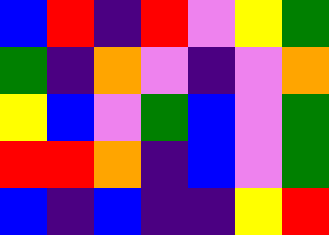[["blue", "red", "indigo", "red", "violet", "yellow", "green"], ["green", "indigo", "orange", "violet", "indigo", "violet", "orange"], ["yellow", "blue", "violet", "green", "blue", "violet", "green"], ["red", "red", "orange", "indigo", "blue", "violet", "green"], ["blue", "indigo", "blue", "indigo", "indigo", "yellow", "red"]]